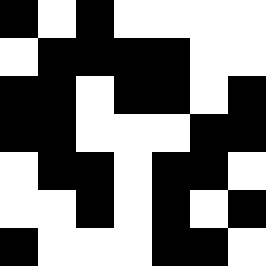[["black", "white", "black", "white", "white", "white", "white"], ["white", "black", "black", "black", "black", "white", "white"], ["black", "black", "white", "black", "black", "white", "black"], ["black", "black", "white", "white", "white", "black", "black"], ["white", "black", "black", "white", "black", "black", "white"], ["white", "white", "black", "white", "black", "white", "black"], ["black", "white", "white", "white", "black", "black", "white"]]